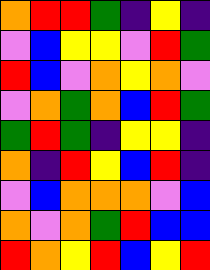[["orange", "red", "red", "green", "indigo", "yellow", "indigo"], ["violet", "blue", "yellow", "yellow", "violet", "red", "green"], ["red", "blue", "violet", "orange", "yellow", "orange", "violet"], ["violet", "orange", "green", "orange", "blue", "red", "green"], ["green", "red", "green", "indigo", "yellow", "yellow", "indigo"], ["orange", "indigo", "red", "yellow", "blue", "red", "indigo"], ["violet", "blue", "orange", "orange", "orange", "violet", "blue"], ["orange", "violet", "orange", "green", "red", "blue", "blue"], ["red", "orange", "yellow", "red", "blue", "yellow", "red"]]